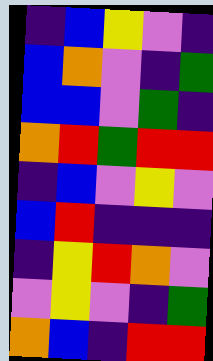[["indigo", "blue", "yellow", "violet", "indigo"], ["blue", "orange", "violet", "indigo", "green"], ["blue", "blue", "violet", "green", "indigo"], ["orange", "red", "green", "red", "red"], ["indigo", "blue", "violet", "yellow", "violet"], ["blue", "red", "indigo", "indigo", "indigo"], ["indigo", "yellow", "red", "orange", "violet"], ["violet", "yellow", "violet", "indigo", "green"], ["orange", "blue", "indigo", "red", "red"]]